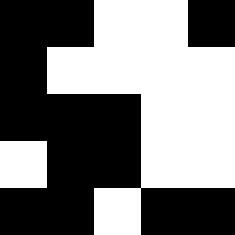[["black", "black", "white", "white", "black"], ["black", "white", "white", "white", "white"], ["black", "black", "black", "white", "white"], ["white", "black", "black", "white", "white"], ["black", "black", "white", "black", "black"]]